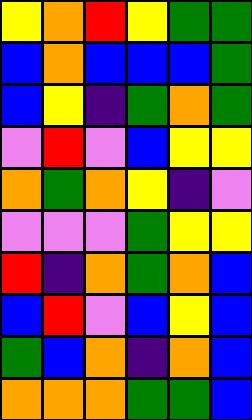[["yellow", "orange", "red", "yellow", "green", "green"], ["blue", "orange", "blue", "blue", "blue", "green"], ["blue", "yellow", "indigo", "green", "orange", "green"], ["violet", "red", "violet", "blue", "yellow", "yellow"], ["orange", "green", "orange", "yellow", "indigo", "violet"], ["violet", "violet", "violet", "green", "yellow", "yellow"], ["red", "indigo", "orange", "green", "orange", "blue"], ["blue", "red", "violet", "blue", "yellow", "blue"], ["green", "blue", "orange", "indigo", "orange", "blue"], ["orange", "orange", "orange", "green", "green", "blue"]]